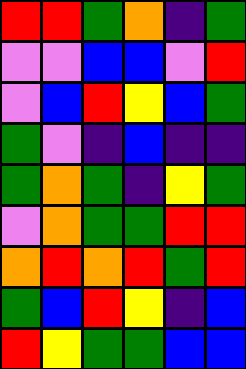[["red", "red", "green", "orange", "indigo", "green"], ["violet", "violet", "blue", "blue", "violet", "red"], ["violet", "blue", "red", "yellow", "blue", "green"], ["green", "violet", "indigo", "blue", "indigo", "indigo"], ["green", "orange", "green", "indigo", "yellow", "green"], ["violet", "orange", "green", "green", "red", "red"], ["orange", "red", "orange", "red", "green", "red"], ["green", "blue", "red", "yellow", "indigo", "blue"], ["red", "yellow", "green", "green", "blue", "blue"]]